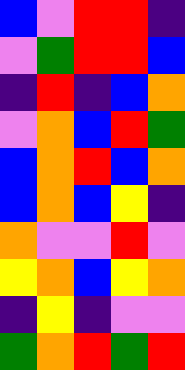[["blue", "violet", "red", "red", "indigo"], ["violet", "green", "red", "red", "blue"], ["indigo", "red", "indigo", "blue", "orange"], ["violet", "orange", "blue", "red", "green"], ["blue", "orange", "red", "blue", "orange"], ["blue", "orange", "blue", "yellow", "indigo"], ["orange", "violet", "violet", "red", "violet"], ["yellow", "orange", "blue", "yellow", "orange"], ["indigo", "yellow", "indigo", "violet", "violet"], ["green", "orange", "red", "green", "red"]]